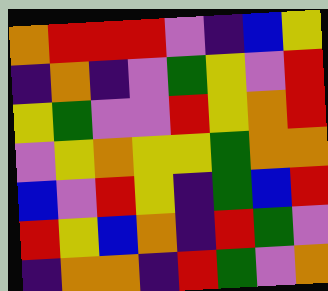[["orange", "red", "red", "red", "violet", "indigo", "blue", "yellow"], ["indigo", "orange", "indigo", "violet", "green", "yellow", "violet", "red"], ["yellow", "green", "violet", "violet", "red", "yellow", "orange", "red"], ["violet", "yellow", "orange", "yellow", "yellow", "green", "orange", "orange"], ["blue", "violet", "red", "yellow", "indigo", "green", "blue", "red"], ["red", "yellow", "blue", "orange", "indigo", "red", "green", "violet"], ["indigo", "orange", "orange", "indigo", "red", "green", "violet", "orange"]]